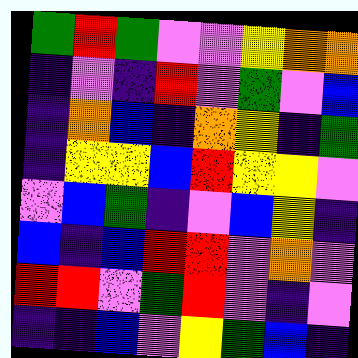[["green", "red", "green", "violet", "violet", "yellow", "orange", "orange"], ["indigo", "violet", "indigo", "red", "violet", "green", "violet", "blue"], ["indigo", "orange", "blue", "indigo", "orange", "yellow", "indigo", "green"], ["indigo", "yellow", "yellow", "blue", "red", "yellow", "yellow", "violet"], ["violet", "blue", "green", "indigo", "violet", "blue", "yellow", "indigo"], ["blue", "indigo", "blue", "red", "red", "violet", "orange", "violet"], ["red", "red", "violet", "green", "red", "violet", "indigo", "violet"], ["indigo", "indigo", "blue", "violet", "yellow", "green", "blue", "indigo"]]